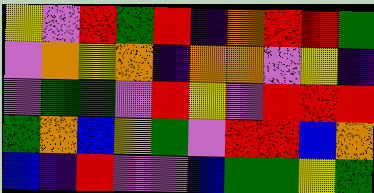[["yellow", "violet", "red", "green", "red", "indigo", "orange", "red", "red", "green"], ["violet", "orange", "yellow", "orange", "indigo", "orange", "orange", "violet", "yellow", "indigo"], ["violet", "green", "green", "violet", "red", "yellow", "violet", "red", "red", "red"], ["green", "orange", "blue", "yellow", "green", "violet", "red", "red", "blue", "orange"], ["blue", "indigo", "red", "violet", "violet", "blue", "green", "green", "yellow", "green"]]